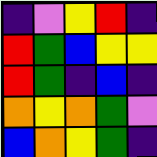[["indigo", "violet", "yellow", "red", "indigo"], ["red", "green", "blue", "yellow", "yellow"], ["red", "green", "indigo", "blue", "indigo"], ["orange", "yellow", "orange", "green", "violet"], ["blue", "orange", "yellow", "green", "indigo"]]